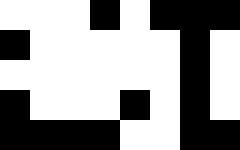[["white", "white", "white", "black", "white", "black", "black", "black"], ["black", "white", "white", "white", "white", "white", "black", "white"], ["white", "white", "white", "white", "white", "white", "black", "white"], ["black", "white", "white", "white", "black", "white", "black", "white"], ["black", "black", "black", "black", "white", "white", "black", "black"]]